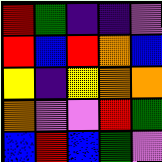[["red", "green", "indigo", "indigo", "violet"], ["red", "blue", "red", "orange", "blue"], ["yellow", "indigo", "yellow", "orange", "orange"], ["orange", "violet", "violet", "red", "green"], ["blue", "red", "blue", "green", "violet"]]